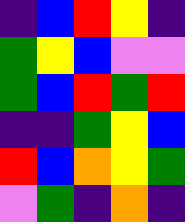[["indigo", "blue", "red", "yellow", "indigo"], ["green", "yellow", "blue", "violet", "violet"], ["green", "blue", "red", "green", "red"], ["indigo", "indigo", "green", "yellow", "blue"], ["red", "blue", "orange", "yellow", "green"], ["violet", "green", "indigo", "orange", "indigo"]]